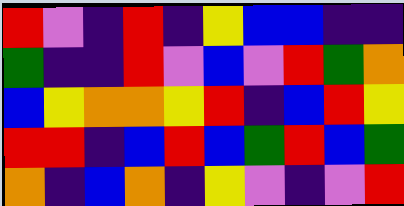[["red", "violet", "indigo", "red", "indigo", "yellow", "blue", "blue", "indigo", "indigo"], ["green", "indigo", "indigo", "red", "violet", "blue", "violet", "red", "green", "orange"], ["blue", "yellow", "orange", "orange", "yellow", "red", "indigo", "blue", "red", "yellow"], ["red", "red", "indigo", "blue", "red", "blue", "green", "red", "blue", "green"], ["orange", "indigo", "blue", "orange", "indigo", "yellow", "violet", "indigo", "violet", "red"]]